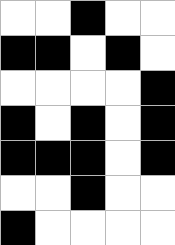[["white", "white", "black", "white", "white"], ["black", "black", "white", "black", "white"], ["white", "white", "white", "white", "black"], ["black", "white", "black", "white", "black"], ["black", "black", "black", "white", "black"], ["white", "white", "black", "white", "white"], ["black", "white", "white", "white", "white"]]